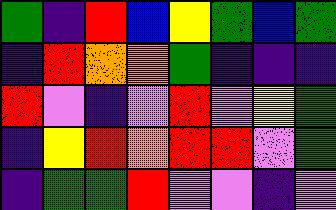[["green", "indigo", "red", "blue", "yellow", "green", "blue", "green"], ["indigo", "red", "orange", "orange", "green", "indigo", "indigo", "indigo"], ["red", "violet", "indigo", "violet", "red", "violet", "yellow", "green"], ["indigo", "yellow", "red", "orange", "red", "red", "violet", "green"], ["indigo", "green", "green", "red", "violet", "violet", "indigo", "violet"]]